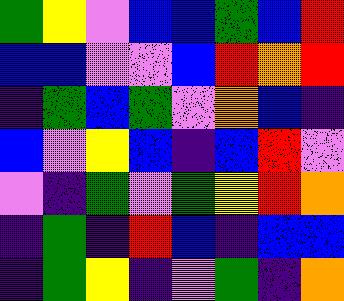[["green", "yellow", "violet", "blue", "blue", "green", "blue", "red"], ["blue", "blue", "violet", "violet", "blue", "red", "orange", "red"], ["indigo", "green", "blue", "green", "violet", "orange", "blue", "indigo"], ["blue", "violet", "yellow", "blue", "indigo", "blue", "red", "violet"], ["violet", "indigo", "green", "violet", "green", "yellow", "red", "orange"], ["indigo", "green", "indigo", "red", "blue", "indigo", "blue", "blue"], ["indigo", "green", "yellow", "indigo", "violet", "green", "indigo", "orange"]]